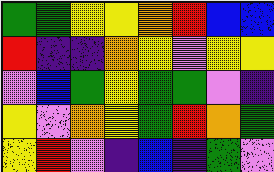[["green", "green", "yellow", "yellow", "orange", "red", "blue", "blue"], ["red", "indigo", "indigo", "orange", "yellow", "violet", "yellow", "yellow"], ["violet", "blue", "green", "yellow", "green", "green", "violet", "indigo"], ["yellow", "violet", "orange", "yellow", "green", "red", "orange", "green"], ["yellow", "red", "violet", "indigo", "blue", "indigo", "green", "violet"]]